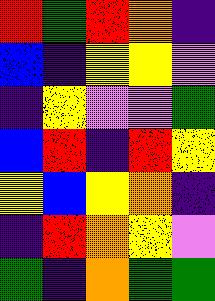[["red", "green", "red", "orange", "indigo"], ["blue", "indigo", "yellow", "yellow", "violet"], ["indigo", "yellow", "violet", "violet", "green"], ["blue", "red", "indigo", "red", "yellow"], ["yellow", "blue", "yellow", "orange", "indigo"], ["indigo", "red", "orange", "yellow", "violet"], ["green", "indigo", "orange", "green", "green"]]